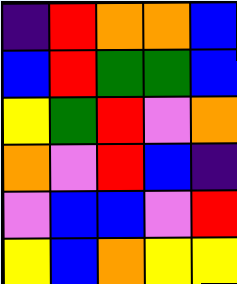[["indigo", "red", "orange", "orange", "blue"], ["blue", "red", "green", "green", "blue"], ["yellow", "green", "red", "violet", "orange"], ["orange", "violet", "red", "blue", "indigo"], ["violet", "blue", "blue", "violet", "red"], ["yellow", "blue", "orange", "yellow", "yellow"]]